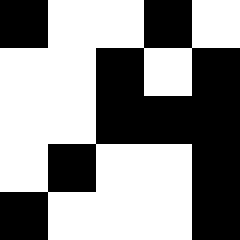[["black", "white", "white", "black", "white"], ["white", "white", "black", "white", "black"], ["white", "white", "black", "black", "black"], ["white", "black", "white", "white", "black"], ["black", "white", "white", "white", "black"]]